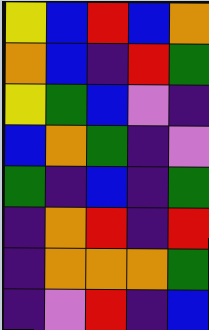[["yellow", "blue", "red", "blue", "orange"], ["orange", "blue", "indigo", "red", "green"], ["yellow", "green", "blue", "violet", "indigo"], ["blue", "orange", "green", "indigo", "violet"], ["green", "indigo", "blue", "indigo", "green"], ["indigo", "orange", "red", "indigo", "red"], ["indigo", "orange", "orange", "orange", "green"], ["indigo", "violet", "red", "indigo", "blue"]]